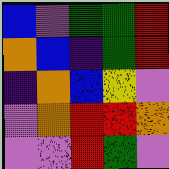[["blue", "violet", "green", "green", "red"], ["orange", "blue", "indigo", "green", "red"], ["indigo", "orange", "blue", "yellow", "violet"], ["violet", "orange", "red", "red", "orange"], ["violet", "violet", "red", "green", "violet"]]